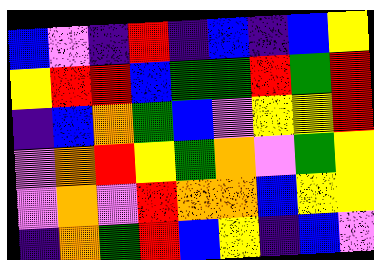[["blue", "violet", "indigo", "red", "indigo", "blue", "indigo", "blue", "yellow"], ["yellow", "red", "red", "blue", "green", "green", "red", "green", "red"], ["indigo", "blue", "orange", "green", "blue", "violet", "yellow", "yellow", "red"], ["violet", "orange", "red", "yellow", "green", "orange", "violet", "green", "yellow"], ["violet", "orange", "violet", "red", "orange", "orange", "blue", "yellow", "yellow"], ["indigo", "orange", "green", "red", "blue", "yellow", "indigo", "blue", "violet"]]